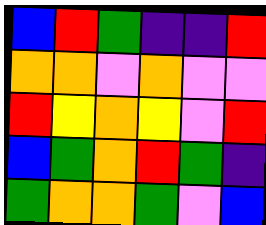[["blue", "red", "green", "indigo", "indigo", "red"], ["orange", "orange", "violet", "orange", "violet", "violet"], ["red", "yellow", "orange", "yellow", "violet", "red"], ["blue", "green", "orange", "red", "green", "indigo"], ["green", "orange", "orange", "green", "violet", "blue"]]